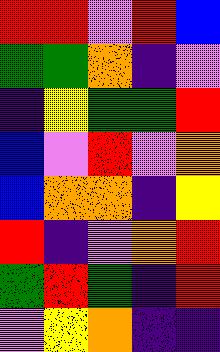[["red", "red", "violet", "red", "blue"], ["green", "green", "orange", "indigo", "violet"], ["indigo", "yellow", "green", "green", "red"], ["blue", "violet", "red", "violet", "orange"], ["blue", "orange", "orange", "indigo", "yellow"], ["red", "indigo", "violet", "orange", "red"], ["green", "red", "green", "indigo", "red"], ["violet", "yellow", "orange", "indigo", "indigo"]]